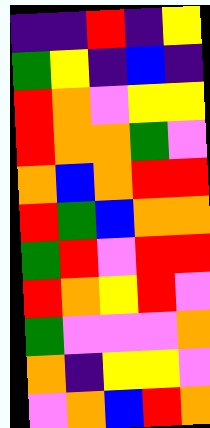[["indigo", "indigo", "red", "indigo", "yellow"], ["green", "yellow", "indigo", "blue", "indigo"], ["red", "orange", "violet", "yellow", "yellow"], ["red", "orange", "orange", "green", "violet"], ["orange", "blue", "orange", "red", "red"], ["red", "green", "blue", "orange", "orange"], ["green", "red", "violet", "red", "red"], ["red", "orange", "yellow", "red", "violet"], ["green", "violet", "violet", "violet", "orange"], ["orange", "indigo", "yellow", "yellow", "violet"], ["violet", "orange", "blue", "red", "orange"]]